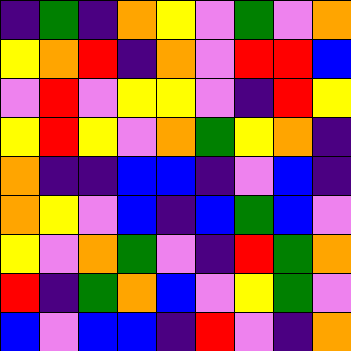[["indigo", "green", "indigo", "orange", "yellow", "violet", "green", "violet", "orange"], ["yellow", "orange", "red", "indigo", "orange", "violet", "red", "red", "blue"], ["violet", "red", "violet", "yellow", "yellow", "violet", "indigo", "red", "yellow"], ["yellow", "red", "yellow", "violet", "orange", "green", "yellow", "orange", "indigo"], ["orange", "indigo", "indigo", "blue", "blue", "indigo", "violet", "blue", "indigo"], ["orange", "yellow", "violet", "blue", "indigo", "blue", "green", "blue", "violet"], ["yellow", "violet", "orange", "green", "violet", "indigo", "red", "green", "orange"], ["red", "indigo", "green", "orange", "blue", "violet", "yellow", "green", "violet"], ["blue", "violet", "blue", "blue", "indigo", "red", "violet", "indigo", "orange"]]